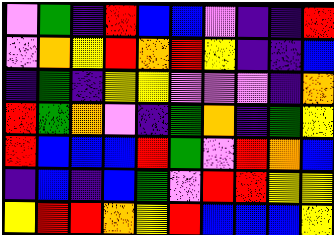[["violet", "green", "indigo", "red", "blue", "blue", "violet", "indigo", "indigo", "red"], ["violet", "orange", "yellow", "red", "orange", "red", "yellow", "indigo", "indigo", "blue"], ["indigo", "green", "indigo", "yellow", "yellow", "violet", "violet", "violet", "indigo", "orange"], ["red", "green", "orange", "violet", "indigo", "green", "orange", "indigo", "green", "yellow"], ["red", "blue", "blue", "blue", "red", "green", "violet", "red", "orange", "blue"], ["indigo", "blue", "indigo", "blue", "green", "violet", "red", "red", "yellow", "yellow"], ["yellow", "red", "red", "orange", "yellow", "red", "blue", "blue", "blue", "yellow"]]